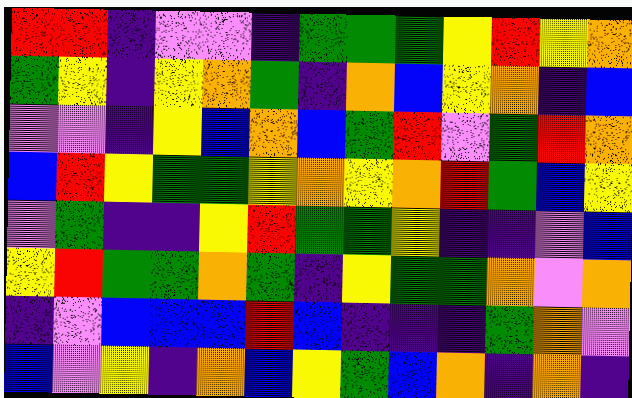[["red", "red", "indigo", "violet", "violet", "indigo", "green", "green", "green", "yellow", "red", "yellow", "orange"], ["green", "yellow", "indigo", "yellow", "orange", "green", "indigo", "orange", "blue", "yellow", "orange", "indigo", "blue"], ["violet", "violet", "indigo", "yellow", "blue", "orange", "blue", "green", "red", "violet", "green", "red", "orange"], ["blue", "red", "yellow", "green", "green", "yellow", "orange", "yellow", "orange", "red", "green", "blue", "yellow"], ["violet", "green", "indigo", "indigo", "yellow", "red", "green", "green", "yellow", "indigo", "indigo", "violet", "blue"], ["yellow", "red", "green", "green", "orange", "green", "indigo", "yellow", "green", "green", "orange", "violet", "orange"], ["indigo", "violet", "blue", "blue", "blue", "red", "blue", "indigo", "indigo", "indigo", "green", "orange", "violet"], ["blue", "violet", "yellow", "indigo", "orange", "blue", "yellow", "green", "blue", "orange", "indigo", "orange", "indigo"]]